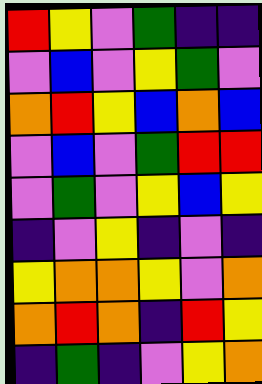[["red", "yellow", "violet", "green", "indigo", "indigo"], ["violet", "blue", "violet", "yellow", "green", "violet"], ["orange", "red", "yellow", "blue", "orange", "blue"], ["violet", "blue", "violet", "green", "red", "red"], ["violet", "green", "violet", "yellow", "blue", "yellow"], ["indigo", "violet", "yellow", "indigo", "violet", "indigo"], ["yellow", "orange", "orange", "yellow", "violet", "orange"], ["orange", "red", "orange", "indigo", "red", "yellow"], ["indigo", "green", "indigo", "violet", "yellow", "orange"]]